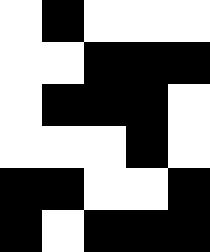[["white", "black", "white", "white", "white"], ["white", "white", "black", "black", "black"], ["white", "black", "black", "black", "white"], ["white", "white", "white", "black", "white"], ["black", "black", "white", "white", "black"], ["black", "white", "black", "black", "black"]]